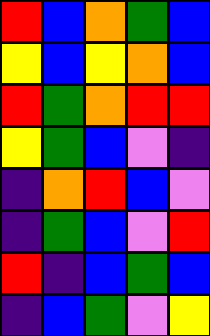[["red", "blue", "orange", "green", "blue"], ["yellow", "blue", "yellow", "orange", "blue"], ["red", "green", "orange", "red", "red"], ["yellow", "green", "blue", "violet", "indigo"], ["indigo", "orange", "red", "blue", "violet"], ["indigo", "green", "blue", "violet", "red"], ["red", "indigo", "blue", "green", "blue"], ["indigo", "blue", "green", "violet", "yellow"]]